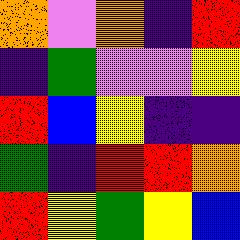[["orange", "violet", "orange", "indigo", "red"], ["indigo", "green", "violet", "violet", "yellow"], ["red", "blue", "yellow", "indigo", "indigo"], ["green", "indigo", "red", "red", "orange"], ["red", "yellow", "green", "yellow", "blue"]]